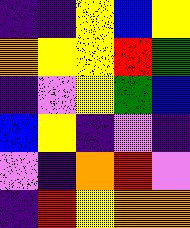[["indigo", "indigo", "yellow", "blue", "yellow"], ["orange", "yellow", "yellow", "red", "green"], ["indigo", "violet", "yellow", "green", "blue"], ["blue", "yellow", "indigo", "violet", "indigo"], ["violet", "indigo", "orange", "red", "violet"], ["indigo", "red", "yellow", "orange", "orange"]]